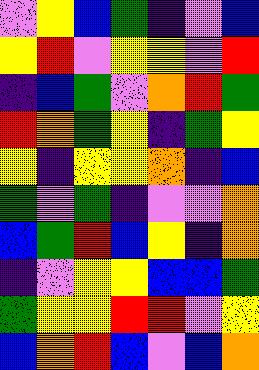[["violet", "yellow", "blue", "green", "indigo", "violet", "blue"], ["yellow", "red", "violet", "yellow", "yellow", "violet", "red"], ["indigo", "blue", "green", "violet", "orange", "red", "green"], ["red", "orange", "green", "yellow", "indigo", "green", "yellow"], ["yellow", "indigo", "yellow", "yellow", "orange", "indigo", "blue"], ["green", "violet", "green", "indigo", "violet", "violet", "orange"], ["blue", "green", "red", "blue", "yellow", "indigo", "orange"], ["indigo", "violet", "yellow", "yellow", "blue", "blue", "green"], ["green", "yellow", "yellow", "red", "red", "violet", "yellow"], ["blue", "orange", "red", "blue", "violet", "blue", "orange"]]